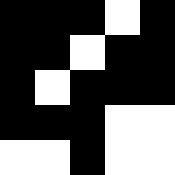[["black", "black", "black", "white", "black"], ["black", "black", "white", "black", "black"], ["black", "white", "black", "black", "black"], ["black", "black", "black", "white", "white"], ["white", "white", "black", "white", "white"]]